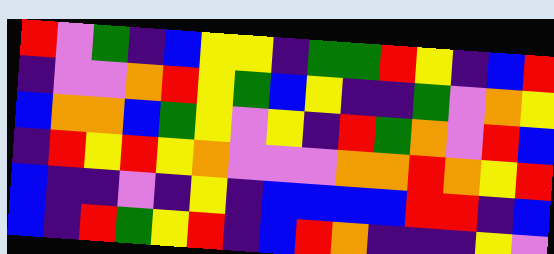[["red", "violet", "green", "indigo", "blue", "yellow", "yellow", "indigo", "green", "green", "red", "yellow", "indigo", "blue", "red"], ["indigo", "violet", "violet", "orange", "red", "yellow", "green", "blue", "yellow", "indigo", "indigo", "green", "violet", "orange", "yellow"], ["blue", "orange", "orange", "blue", "green", "yellow", "violet", "yellow", "indigo", "red", "green", "orange", "violet", "red", "blue"], ["indigo", "red", "yellow", "red", "yellow", "orange", "violet", "violet", "violet", "orange", "orange", "red", "orange", "yellow", "red"], ["blue", "indigo", "indigo", "violet", "indigo", "yellow", "indigo", "blue", "blue", "blue", "blue", "red", "red", "indigo", "blue"], ["blue", "indigo", "red", "green", "yellow", "red", "indigo", "blue", "red", "orange", "indigo", "indigo", "indigo", "yellow", "violet"]]